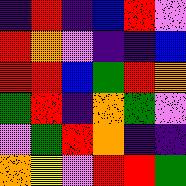[["indigo", "red", "indigo", "blue", "red", "violet"], ["red", "orange", "violet", "indigo", "indigo", "blue"], ["red", "red", "blue", "green", "red", "orange"], ["green", "red", "indigo", "orange", "green", "violet"], ["violet", "green", "red", "orange", "indigo", "indigo"], ["orange", "yellow", "violet", "red", "red", "green"]]